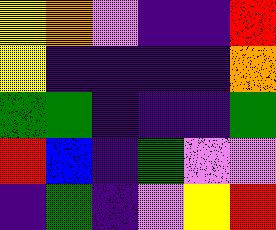[["yellow", "orange", "violet", "indigo", "indigo", "red"], ["yellow", "indigo", "indigo", "indigo", "indigo", "orange"], ["green", "green", "indigo", "indigo", "indigo", "green"], ["red", "blue", "indigo", "green", "violet", "violet"], ["indigo", "green", "indigo", "violet", "yellow", "red"]]